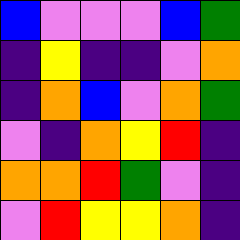[["blue", "violet", "violet", "violet", "blue", "green"], ["indigo", "yellow", "indigo", "indigo", "violet", "orange"], ["indigo", "orange", "blue", "violet", "orange", "green"], ["violet", "indigo", "orange", "yellow", "red", "indigo"], ["orange", "orange", "red", "green", "violet", "indigo"], ["violet", "red", "yellow", "yellow", "orange", "indigo"]]